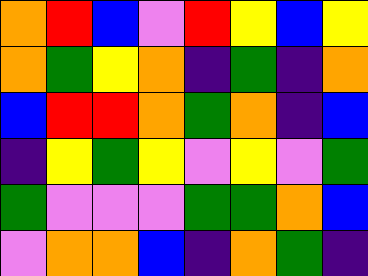[["orange", "red", "blue", "violet", "red", "yellow", "blue", "yellow"], ["orange", "green", "yellow", "orange", "indigo", "green", "indigo", "orange"], ["blue", "red", "red", "orange", "green", "orange", "indigo", "blue"], ["indigo", "yellow", "green", "yellow", "violet", "yellow", "violet", "green"], ["green", "violet", "violet", "violet", "green", "green", "orange", "blue"], ["violet", "orange", "orange", "blue", "indigo", "orange", "green", "indigo"]]